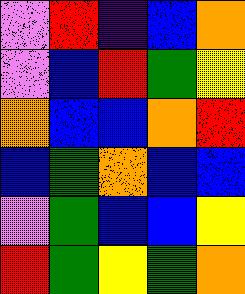[["violet", "red", "indigo", "blue", "orange"], ["violet", "blue", "red", "green", "yellow"], ["orange", "blue", "blue", "orange", "red"], ["blue", "green", "orange", "blue", "blue"], ["violet", "green", "blue", "blue", "yellow"], ["red", "green", "yellow", "green", "orange"]]